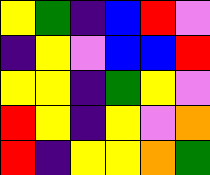[["yellow", "green", "indigo", "blue", "red", "violet"], ["indigo", "yellow", "violet", "blue", "blue", "red"], ["yellow", "yellow", "indigo", "green", "yellow", "violet"], ["red", "yellow", "indigo", "yellow", "violet", "orange"], ["red", "indigo", "yellow", "yellow", "orange", "green"]]